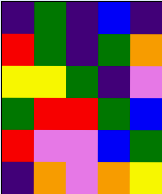[["indigo", "green", "indigo", "blue", "indigo"], ["red", "green", "indigo", "green", "orange"], ["yellow", "yellow", "green", "indigo", "violet"], ["green", "red", "red", "green", "blue"], ["red", "violet", "violet", "blue", "green"], ["indigo", "orange", "violet", "orange", "yellow"]]